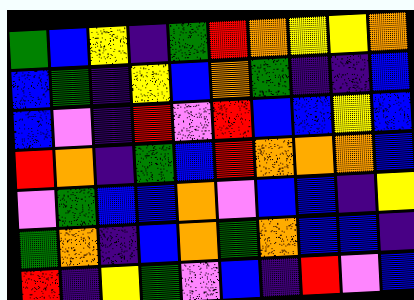[["green", "blue", "yellow", "indigo", "green", "red", "orange", "yellow", "yellow", "orange"], ["blue", "green", "indigo", "yellow", "blue", "orange", "green", "indigo", "indigo", "blue"], ["blue", "violet", "indigo", "red", "violet", "red", "blue", "blue", "yellow", "blue"], ["red", "orange", "indigo", "green", "blue", "red", "orange", "orange", "orange", "blue"], ["violet", "green", "blue", "blue", "orange", "violet", "blue", "blue", "indigo", "yellow"], ["green", "orange", "indigo", "blue", "orange", "green", "orange", "blue", "blue", "indigo"], ["red", "indigo", "yellow", "green", "violet", "blue", "indigo", "red", "violet", "blue"]]